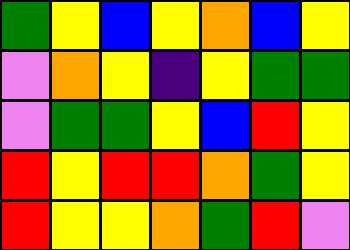[["green", "yellow", "blue", "yellow", "orange", "blue", "yellow"], ["violet", "orange", "yellow", "indigo", "yellow", "green", "green"], ["violet", "green", "green", "yellow", "blue", "red", "yellow"], ["red", "yellow", "red", "red", "orange", "green", "yellow"], ["red", "yellow", "yellow", "orange", "green", "red", "violet"]]